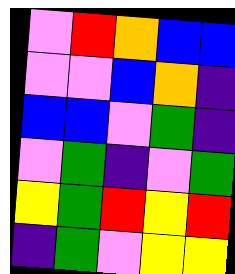[["violet", "red", "orange", "blue", "blue"], ["violet", "violet", "blue", "orange", "indigo"], ["blue", "blue", "violet", "green", "indigo"], ["violet", "green", "indigo", "violet", "green"], ["yellow", "green", "red", "yellow", "red"], ["indigo", "green", "violet", "yellow", "yellow"]]